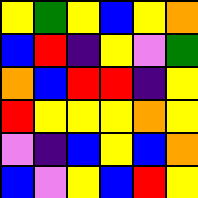[["yellow", "green", "yellow", "blue", "yellow", "orange"], ["blue", "red", "indigo", "yellow", "violet", "green"], ["orange", "blue", "red", "red", "indigo", "yellow"], ["red", "yellow", "yellow", "yellow", "orange", "yellow"], ["violet", "indigo", "blue", "yellow", "blue", "orange"], ["blue", "violet", "yellow", "blue", "red", "yellow"]]